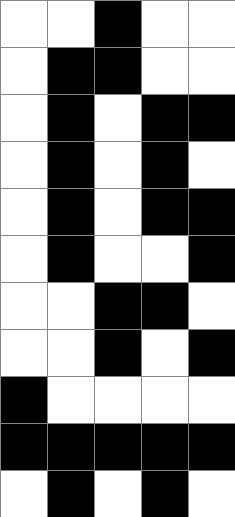[["white", "white", "black", "white", "white"], ["white", "black", "black", "white", "white"], ["white", "black", "white", "black", "black"], ["white", "black", "white", "black", "white"], ["white", "black", "white", "black", "black"], ["white", "black", "white", "white", "black"], ["white", "white", "black", "black", "white"], ["white", "white", "black", "white", "black"], ["black", "white", "white", "white", "white"], ["black", "black", "black", "black", "black"], ["white", "black", "white", "black", "white"]]